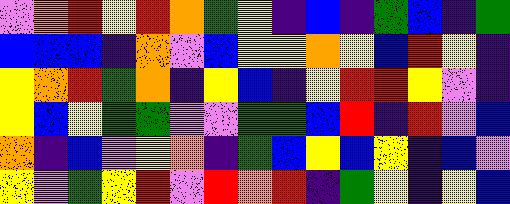[["violet", "orange", "red", "yellow", "red", "orange", "green", "yellow", "indigo", "blue", "indigo", "green", "blue", "indigo", "green"], ["blue", "blue", "blue", "indigo", "orange", "violet", "blue", "yellow", "yellow", "orange", "yellow", "blue", "red", "yellow", "indigo"], ["yellow", "orange", "red", "green", "orange", "indigo", "yellow", "blue", "indigo", "yellow", "red", "red", "yellow", "violet", "indigo"], ["yellow", "blue", "yellow", "green", "green", "violet", "violet", "green", "green", "blue", "red", "indigo", "red", "violet", "blue"], ["orange", "indigo", "blue", "violet", "yellow", "orange", "indigo", "green", "blue", "yellow", "blue", "yellow", "indigo", "blue", "violet"], ["yellow", "violet", "green", "yellow", "red", "violet", "red", "orange", "red", "indigo", "green", "yellow", "indigo", "yellow", "blue"]]